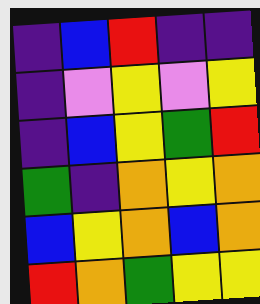[["indigo", "blue", "red", "indigo", "indigo"], ["indigo", "violet", "yellow", "violet", "yellow"], ["indigo", "blue", "yellow", "green", "red"], ["green", "indigo", "orange", "yellow", "orange"], ["blue", "yellow", "orange", "blue", "orange"], ["red", "orange", "green", "yellow", "yellow"]]